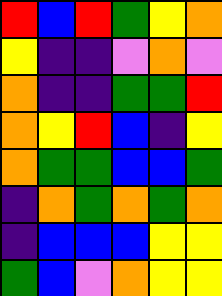[["red", "blue", "red", "green", "yellow", "orange"], ["yellow", "indigo", "indigo", "violet", "orange", "violet"], ["orange", "indigo", "indigo", "green", "green", "red"], ["orange", "yellow", "red", "blue", "indigo", "yellow"], ["orange", "green", "green", "blue", "blue", "green"], ["indigo", "orange", "green", "orange", "green", "orange"], ["indigo", "blue", "blue", "blue", "yellow", "yellow"], ["green", "blue", "violet", "orange", "yellow", "yellow"]]